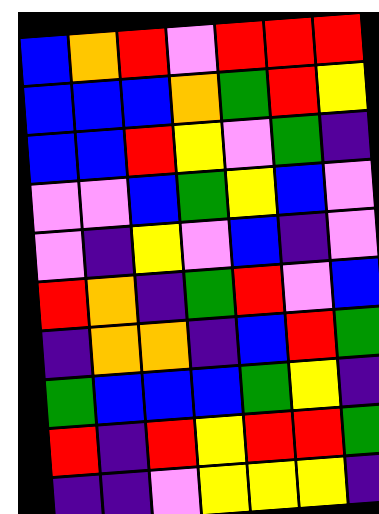[["blue", "orange", "red", "violet", "red", "red", "red"], ["blue", "blue", "blue", "orange", "green", "red", "yellow"], ["blue", "blue", "red", "yellow", "violet", "green", "indigo"], ["violet", "violet", "blue", "green", "yellow", "blue", "violet"], ["violet", "indigo", "yellow", "violet", "blue", "indigo", "violet"], ["red", "orange", "indigo", "green", "red", "violet", "blue"], ["indigo", "orange", "orange", "indigo", "blue", "red", "green"], ["green", "blue", "blue", "blue", "green", "yellow", "indigo"], ["red", "indigo", "red", "yellow", "red", "red", "green"], ["indigo", "indigo", "violet", "yellow", "yellow", "yellow", "indigo"]]